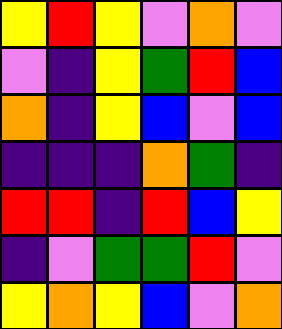[["yellow", "red", "yellow", "violet", "orange", "violet"], ["violet", "indigo", "yellow", "green", "red", "blue"], ["orange", "indigo", "yellow", "blue", "violet", "blue"], ["indigo", "indigo", "indigo", "orange", "green", "indigo"], ["red", "red", "indigo", "red", "blue", "yellow"], ["indigo", "violet", "green", "green", "red", "violet"], ["yellow", "orange", "yellow", "blue", "violet", "orange"]]